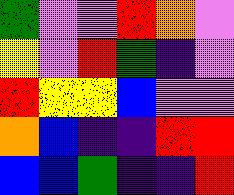[["green", "violet", "violet", "red", "orange", "violet"], ["yellow", "violet", "red", "green", "indigo", "violet"], ["red", "yellow", "yellow", "blue", "violet", "violet"], ["orange", "blue", "indigo", "indigo", "red", "red"], ["blue", "blue", "green", "indigo", "indigo", "red"]]